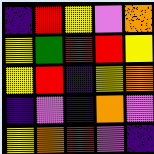[["indigo", "red", "yellow", "violet", "orange"], ["yellow", "green", "red", "red", "yellow"], ["yellow", "red", "indigo", "yellow", "orange"], ["indigo", "violet", "indigo", "orange", "violet"], ["yellow", "orange", "red", "violet", "indigo"]]